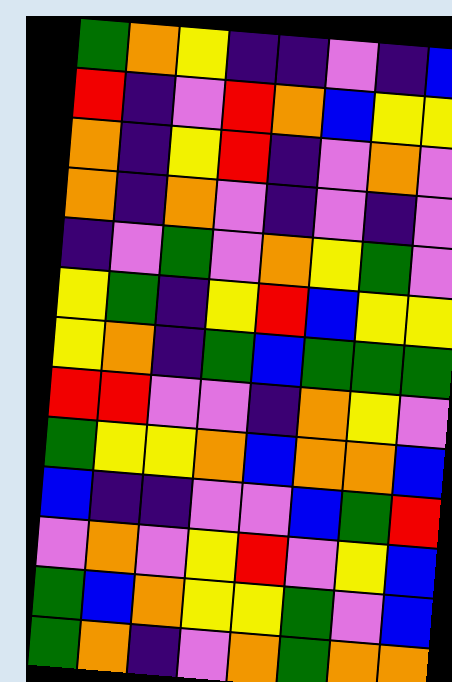[["green", "orange", "yellow", "indigo", "indigo", "violet", "indigo", "blue"], ["red", "indigo", "violet", "red", "orange", "blue", "yellow", "yellow"], ["orange", "indigo", "yellow", "red", "indigo", "violet", "orange", "violet"], ["orange", "indigo", "orange", "violet", "indigo", "violet", "indigo", "violet"], ["indigo", "violet", "green", "violet", "orange", "yellow", "green", "violet"], ["yellow", "green", "indigo", "yellow", "red", "blue", "yellow", "yellow"], ["yellow", "orange", "indigo", "green", "blue", "green", "green", "green"], ["red", "red", "violet", "violet", "indigo", "orange", "yellow", "violet"], ["green", "yellow", "yellow", "orange", "blue", "orange", "orange", "blue"], ["blue", "indigo", "indigo", "violet", "violet", "blue", "green", "red"], ["violet", "orange", "violet", "yellow", "red", "violet", "yellow", "blue"], ["green", "blue", "orange", "yellow", "yellow", "green", "violet", "blue"], ["green", "orange", "indigo", "violet", "orange", "green", "orange", "orange"]]